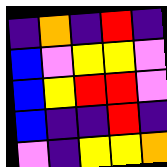[["indigo", "orange", "indigo", "red", "indigo"], ["blue", "violet", "yellow", "yellow", "violet"], ["blue", "yellow", "red", "red", "violet"], ["blue", "indigo", "indigo", "red", "indigo"], ["violet", "indigo", "yellow", "yellow", "orange"]]